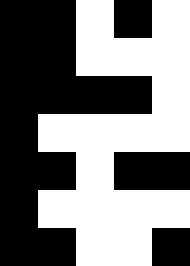[["black", "black", "white", "black", "white"], ["black", "black", "white", "white", "white"], ["black", "black", "black", "black", "white"], ["black", "white", "white", "white", "white"], ["black", "black", "white", "black", "black"], ["black", "white", "white", "white", "white"], ["black", "black", "white", "white", "black"]]